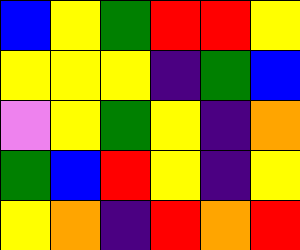[["blue", "yellow", "green", "red", "red", "yellow"], ["yellow", "yellow", "yellow", "indigo", "green", "blue"], ["violet", "yellow", "green", "yellow", "indigo", "orange"], ["green", "blue", "red", "yellow", "indigo", "yellow"], ["yellow", "orange", "indigo", "red", "orange", "red"]]